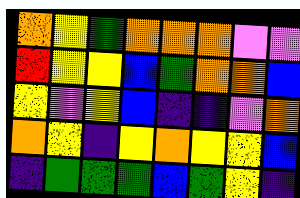[["orange", "yellow", "green", "orange", "orange", "orange", "violet", "violet"], ["red", "yellow", "yellow", "blue", "green", "orange", "orange", "blue"], ["yellow", "violet", "yellow", "blue", "indigo", "indigo", "violet", "orange"], ["orange", "yellow", "indigo", "yellow", "orange", "yellow", "yellow", "blue"], ["indigo", "green", "green", "green", "blue", "green", "yellow", "indigo"]]